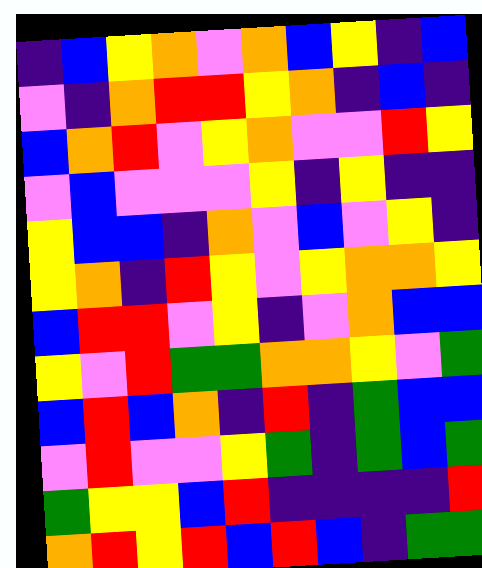[["indigo", "blue", "yellow", "orange", "violet", "orange", "blue", "yellow", "indigo", "blue"], ["violet", "indigo", "orange", "red", "red", "yellow", "orange", "indigo", "blue", "indigo"], ["blue", "orange", "red", "violet", "yellow", "orange", "violet", "violet", "red", "yellow"], ["violet", "blue", "violet", "violet", "violet", "yellow", "indigo", "yellow", "indigo", "indigo"], ["yellow", "blue", "blue", "indigo", "orange", "violet", "blue", "violet", "yellow", "indigo"], ["yellow", "orange", "indigo", "red", "yellow", "violet", "yellow", "orange", "orange", "yellow"], ["blue", "red", "red", "violet", "yellow", "indigo", "violet", "orange", "blue", "blue"], ["yellow", "violet", "red", "green", "green", "orange", "orange", "yellow", "violet", "green"], ["blue", "red", "blue", "orange", "indigo", "red", "indigo", "green", "blue", "blue"], ["violet", "red", "violet", "violet", "yellow", "green", "indigo", "green", "blue", "green"], ["green", "yellow", "yellow", "blue", "red", "indigo", "indigo", "indigo", "indigo", "red"], ["orange", "red", "yellow", "red", "blue", "red", "blue", "indigo", "green", "green"]]